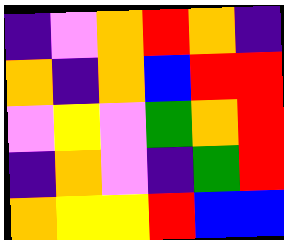[["indigo", "violet", "orange", "red", "orange", "indigo"], ["orange", "indigo", "orange", "blue", "red", "red"], ["violet", "yellow", "violet", "green", "orange", "red"], ["indigo", "orange", "violet", "indigo", "green", "red"], ["orange", "yellow", "yellow", "red", "blue", "blue"]]